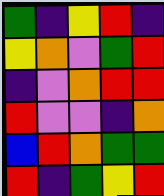[["green", "indigo", "yellow", "red", "indigo"], ["yellow", "orange", "violet", "green", "red"], ["indigo", "violet", "orange", "red", "red"], ["red", "violet", "violet", "indigo", "orange"], ["blue", "red", "orange", "green", "green"], ["red", "indigo", "green", "yellow", "red"]]